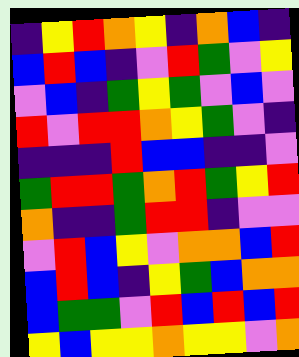[["indigo", "yellow", "red", "orange", "yellow", "indigo", "orange", "blue", "indigo"], ["blue", "red", "blue", "indigo", "violet", "red", "green", "violet", "yellow"], ["violet", "blue", "indigo", "green", "yellow", "green", "violet", "blue", "violet"], ["red", "violet", "red", "red", "orange", "yellow", "green", "violet", "indigo"], ["indigo", "indigo", "indigo", "red", "blue", "blue", "indigo", "indigo", "violet"], ["green", "red", "red", "green", "orange", "red", "green", "yellow", "red"], ["orange", "indigo", "indigo", "green", "red", "red", "indigo", "violet", "violet"], ["violet", "red", "blue", "yellow", "violet", "orange", "orange", "blue", "red"], ["blue", "red", "blue", "indigo", "yellow", "green", "blue", "orange", "orange"], ["blue", "green", "green", "violet", "red", "blue", "red", "blue", "red"], ["yellow", "blue", "yellow", "yellow", "orange", "yellow", "yellow", "violet", "orange"]]